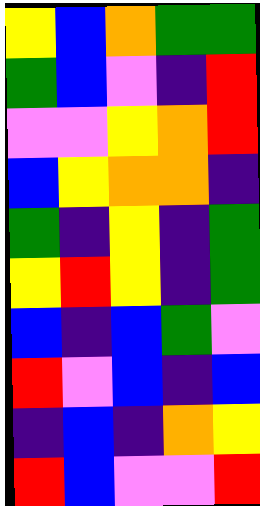[["yellow", "blue", "orange", "green", "green"], ["green", "blue", "violet", "indigo", "red"], ["violet", "violet", "yellow", "orange", "red"], ["blue", "yellow", "orange", "orange", "indigo"], ["green", "indigo", "yellow", "indigo", "green"], ["yellow", "red", "yellow", "indigo", "green"], ["blue", "indigo", "blue", "green", "violet"], ["red", "violet", "blue", "indigo", "blue"], ["indigo", "blue", "indigo", "orange", "yellow"], ["red", "blue", "violet", "violet", "red"]]